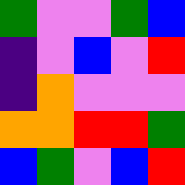[["green", "violet", "violet", "green", "blue"], ["indigo", "violet", "blue", "violet", "red"], ["indigo", "orange", "violet", "violet", "violet"], ["orange", "orange", "red", "red", "green"], ["blue", "green", "violet", "blue", "red"]]